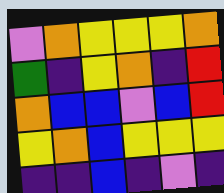[["violet", "orange", "yellow", "yellow", "yellow", "orange"], ["green", "indigo", "yellow", "orange", "indigo", "red"], ["orange", "blue", "blue", "violet", "blue", "red"], ["yellow", "orange", "blue", "yellow", "yellow", "yellow"], ["indigo", "indigo", "blue", "indigo", "violet", "indigo"]]